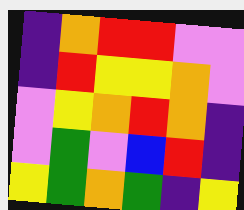[["indigo", "orange", "red", "red", "violet", "violet"], ["indigo", "red", "yellow", "yellow", "orange", "violet"], ["violet", "yellow", "orange", "red", "orange", "indigo"], ["violet", "green", "violet", "blue", "red", "indigo"], ["yellow", "green", "orange", "green", "indigo", "yellow"]]